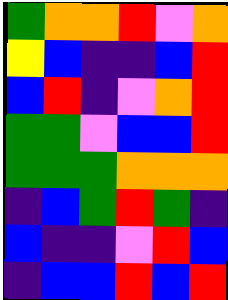[["green", "orange", "orange", "red", "violet", "orange"], ["yellow", "blue", "indigo", "indigo", "blue", "red"], ["blue", "red", "indigo", "violet", "orange", "red"], ["green", "green", "violet", "blue", "blue", "red"], ["green", "green", "green", "orange", "orange", "orange"], ["indigo", "blue", "green", "red", "green", "indigo"], ["blue", "indigo", "indigo", "violet", "red", "blue"], ["indigo", "blue", "blue", "red", "blue", "red"]]